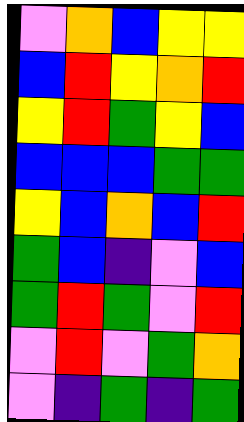[["violet", "orange", "blue", "yellow", "yellow"], ["blue", "red", "yellow", "orange", "red"], ["yellow", "red", "green", "yellow", "blue"], ["blue", "blue", "blue", "green", "green"], ["yellow", "blue", "orange", "blue", "red"], ["green", "blue", "indigo", "violet", "blue"], ["green", "red", "green", "violet", "red"], ["violet", "red", "violet", "green", "orange"], ["violet", "indigo", "green", "indigo", "green"]]